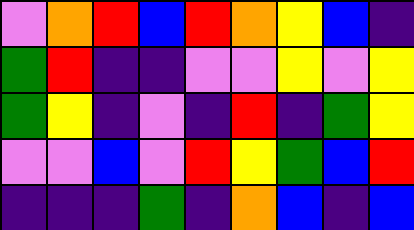[["violet", "orange", "red", "blue", "red", "orange", "yellow", "blue", "indigo"], ["green", "red", "indigo", "indigo", "violet", "violet", "yellow", "violet", "yellow"], ["green", "yellow", "indigo", "violet", "indigo", "red", "indigo", "green", "yellow"], ["violet", "violet", "blue", "violet", "red", "yellow", "green", "blue", "red"], ["indigo", "indigo", "indigo", "green", "indigo", "orange", "blue", "indigo", "blue"]]